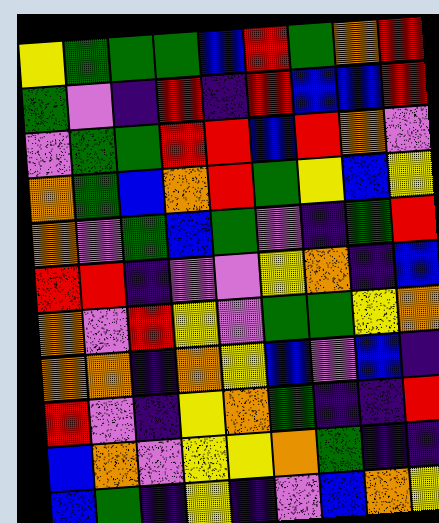[["yellow", "green", "green", "green", "blue", "red", "green", "orange", "red"], ["green", "violet", "indigo", "red", "indigo", "red", "blue", "blue", "red"], ["violet", "green", "green", "red", "red", "blue", "red", "orange", "violet"], ["orange", "green", "blue", "orange", "red", "green", "yellow", "blue", "yellow"], ["orange", "violet", "green", "blue", "green", "violet", "indigo", "green", "red"], ["red", "red", "indigo", "violet", "violet", "yellow", "orange", "indigo", "blue"], ["orange", "violet", "red", "yellow", "violet", "green", "green", "yellow", "orange"], ["orange", "orange", "indigo", "orange", "yellow", "blue", "violet", "blue", "indigo"], ["red", "violet", "indigo", "yellow", "orange", "green", "indigo", "indigo", "red"], ["blue", "orange", "violet", "yellow", "yellow", "orange", "green", "indigo", "indigo"], ["blue", "green", "indigo", "yellow", "indigo", "violet", "blue", "orange", "yellow"]]